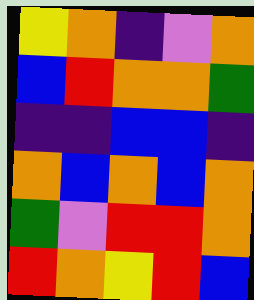[["yellow", "orange", "indigo", "violet", "orange"], ["blue", "red", "orange", "orange", "green"], ["indigo", "indigo", "blue", "blue", "indigo"], ["orange", "blue", "orange", "blue", "orange"], ["green", "violet", "red", "red", "orange"], ["red", "orange", "yellow", "red", "blue"]]